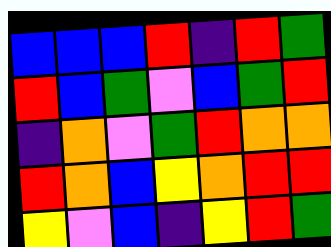[["blue", "blue", "blue", "red", "indigo", "red", "green"], ["red", "blue", "green", "violet", "blue", "green", "red"], ["indigo", "orange", "violet", "green", "red", "orange", "orange"], ["red", "orange", "blue", "yellow", "orange", "red", "red"], ["yellow", "violet", "blue", "indigo", "yellow", "red", "green"]]